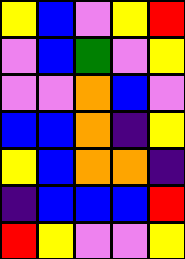[["yellow", "blue", "violet", "yellow", "red"], ["violet", "blue", "green", "violet", "yellow"], ["violet", "violet", "orange", "blue", "violet"], ["blue", "blue", "orange", "indigo", "yellow"], ["yellow", "blue", "orange", "orange", "indigo"], ["indigo", "blue", "blue", "blue", "red"], ["red", "yellow", "violet", "violet", "yellow"]]